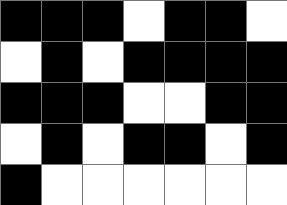[["black", "black", "black", "white", "black", "black", "white"], ["white", "black", "white", "black", "black", "black", "black"], ["black", "black", "black", "white", "white", "black", "black"], ["white", "black", "white", "black", "black", "white", "black"], ["black", "white", "white", "white", "white", "white", "white"]]